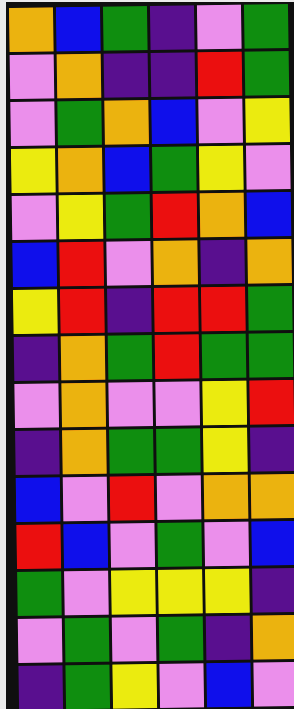[["orange", "blue", "green", "indigo", "violet", "green"], ["violet", "orange", "indigo", "indigo", "red", "green"], ["violet", "green", "orange", "blue", "violet", "yellow"], ["yellow", "orange", "blue", "green", "yellow", "violet"], ["violet", "yellow", "green", "red", "orange", "blue"], ["blue", "red", "violet", "orange", "indigo", "orange"], ["yellow", "red", "indigo", "red", "red", "green"], ["indigo", "orange", "green", "red", "green", "green"], ["violet", "orange", "violet", "violet", "yellow", "red"], ["indigo", "orange", "green", "green", "yellow", "indigo"], ["blue", "violet", "red", "violet", "orange", "orange"], ["red", "blue", "violet", "green", "violet", "blue"], ["green", "violet", "yellow", "yellow", "yellow", "indigo"], ["violet", "green", "violet", "green", "indigo", "orange"], ["indigo", "green", "yellow", "violet", "blue", "violet"]]